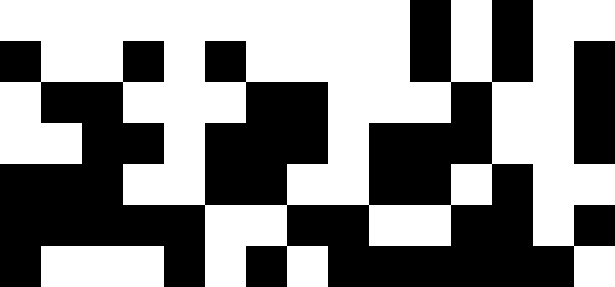[["white", "white", "white", "white", "white", "white", "white", "white", "white", "white", "black", "white", "black", "white", "white"], ["black", "white", "white", "black", "white", "black", "white", "white", "white", "white", "black", "white", "black", "white", "black"], ["white", "black", "black", "white", "white", "white", "black", "black", "white", "white", "white", "black", "white", "white", "black"], ["white", "white", "black", "black", "white", "black", "black", "black", "white", "black", "black", "black", "white", "white", "black"], ["black", "black", "black", "white", "white", "black", "black", "white", "white", "black", "black", "white", "black", "white", "white"], ["black", "black", "black", "black", "black", "white", "white", "black", "black", "white", "white", "black", "black", "white", "black"], ["black", "white", "white", "white", "black", "white", "black", "white", "black", "black", "black", "black", "black", "black", "white"]]